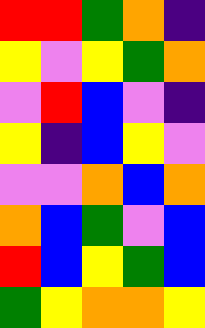[["red", "red", "green", "orange", "indigo"], ["yellow", "violet", "yellow", "green", "orange"], ["violet", "red", "blue", "violet", "indigo"], ["yellow", "indigo", "blue", "yellow", "violet"], ["violet", "violet", "orange", "blue", "orange"], ["orange", "blue", "green", "violet", "blue"], ["red", "blue", "yellow", "green", "blue"], ["green", "yellow", "orange", "orange", "yellow"]]